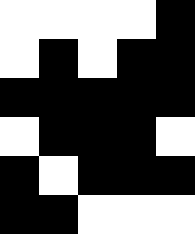[["white", "white", "white", "white", "black"], ["white", "black", "white", "black", "black"], ["black", "black", "black", "black", "black"], ["white", "black", "black", "black", "white"], ["black", "white", "black", "black", "black"], ["black", "black", "white", "white", "white"]]